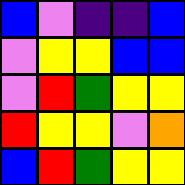[["blue", "violet", "indigo", "indigo", "blue"], ["violet", "yellow", "yellow", "blue", "blue"], ["violet", "red", "green", "yellow", "yellow"], ["red", "yellow", "yellow", "violet", "orange"], ["blue", "red", "green", "yellow", "yellow"]]